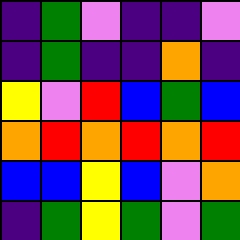[["indigo", "green", "violet", "indigo", "indigo", "violet"], ["indigo", "green", "indigo", "indigo", "orange", "indigo"], ["yellow", "violet", "red", "blue", "green", "blue"], ["orange", "red", "orange", "red", "orange", "red"], ["blue", "blue", "yellow", "blue", "violet", "orange"], ["indigo", "green", "yellow", "green", "violet", "green"]]